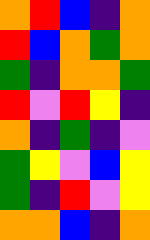[["orange", "red", "blue", "indigo", "orange"], ["red", "blue", "orange", "green", "orange"], ["green", "indigo", "orange", "orange", "green"], ["red", "violet", "red", "yellow", "indigo"], ["orange", "indigo", "green", "indigo", "violet"], ["green", "yellow", "violet", "blue", "yellow"], ["green", "indigo", "red", "violet", "yellow"], ["orange", "orange", "blue", "indigo", "orange"]]